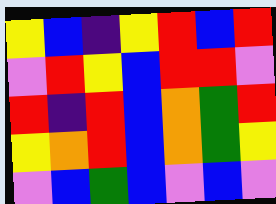[["yellow", "blue", "indigo", "yellow", "red", "blue", "red"], ["violet", "red", "yellow", "blue", "red", "red", "violet"], ["red", "indigo", "red", "blue", "orange", "green", "red"], ["yellow", "orange", "red", "blue", "orange", "green", "yellow"], ["violet", "blue", "green", "blue", "violet", "blue", "violet"]]